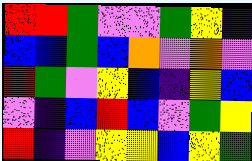[["red", "red", "green", "violet", "violet", "green", "yellow", "indigo"], ["blue", "blue", "green", "blue", "orange", "violet", "orange", "violet"], ["red", "green", "violet", "yellow", "blue", "indigo", "yellow", "blue"], ["violet", "indigo", "blue", "red", "blue", "violet", "green", "yellow"], ["red", "indigo", "violet", "yellow", "yellow", "blue", "yellow", "green"]]